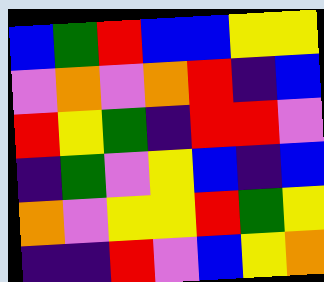[["blue", "green", "red", "blue", "blue", "yellow", "yellow"], ["violet", "orange", "violet", "orange", "red", "indigo", "blue"], ["red", "yellow", "green", "indigo", "red", "red", "violet"], ["indigo", "green", "violet", "yellow", "blue", "indigo", "blue"], ["orange", "violet", "yellow", "yellow", "red", "green", "yellow"], ["indigo", "indigo", "red", "violet", "blue", "yellow", "orange"]]